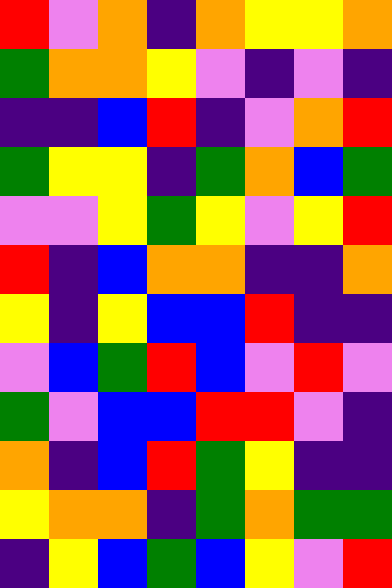[["red", "violet", "orange", "indigo", "orange", "yellow", "yellow", "orange"], ["green", "orange", "orange", "yellow", "violet", "indigo", "violet", "indigo"], ["indigo", "indigo", "blue", "red", "indigo", "violet", "orange", "red"], ["green", "yellow", "yellow", "indigo", "green", "orange", "blue", "green"], ["violet", "violet", "yellow", "green", "yellow", "violet", "yellow", "red"], ["red", "indigo", "blue", "orange", "orange", "indigo", "indigo", "orange"], ["yellow", "indigo", "yellow", "blue", "blue", "red", "indigo", "indigo"], ["violet", "blue", "green", "red", "blue", "violet", "red", "violet"], ["green", "violet", "blue", "blue", "red", "red", "violet", "indigo"], ["orange", "indigo", "blue", "red", "green", "yellow", "indigo", "indigo"], ["yellow", "orange", "orange", "indigo", "green", "orange", "green", "green"], ["indigo", "yellow", "blue", "green", "blue", "yellow", "violet", "red"]]